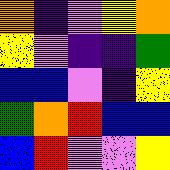[["orange", "indigo", "violet", "yellow", "orange"], ["yellow", "violet", "indigo", "indigo", "green"], ["blue", "blue", "violet", "indigo", "yellow"], ["green", "orange", "red", "blue", "blue"], ["blue", "red", "violet", "violet", "yellow"]]